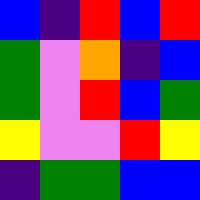[["blue", "indigo", "red", "blue", "red"], ["green", "violet", "orange", "indigo", "blue"], ["green", "violet", "red", "blue", "green"], ["yellow", "violet", "violet", "red", "yellow"], ["indigo", "green", "green", "blue", "blue"]]